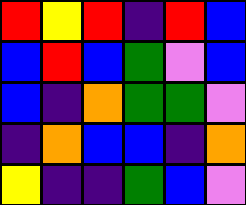[["red", "yellow", "red", "indigo", "red", "blue"], ["blue", "red", "blue", "green", "violet", "blue"], ["blue", "indigo", "orange", "green", "green", "violet"], ["indigo", "orange", "blue", "blue", "indigo", "orange"], ["yellow", "indigo", "indigo", "green", "blue", "violet"]]